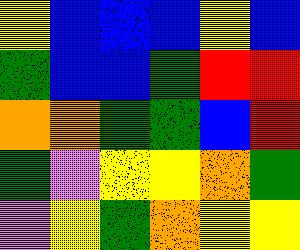[["yellow", "blue", "blue", "blue", "yellow", "blue"], ["green", "blue", "blue", "green", "red", "red"], ["orange", "orange", "green", "green", "blue", "red"], ["green", "violet", "yellow", "yellow", "orange", "green"], ["violet", "yellow", "green", "orange", "yellow", "yellow"]]